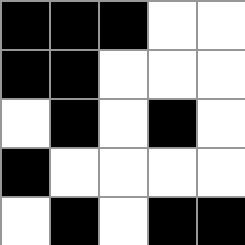[["black", "black", "black", "white", "white"], ["black", "black", "white", "white", "white"], ["white", "black", "white", "black", "white"], ["black", "white", "white", "white", "white"], ["white", "black", "white", "black", "black"]]